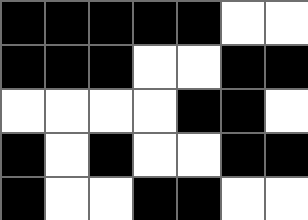[["black", "black", "black", "black", "black", "white", "white"], ["black", "black", "black", "white", "white", "black", "black"], ["white", "white", "white", "white", "black", "black", "white"], ["black", "white", "black", "white", "white", "black", "black"], ["black", "white", "white", "black", "black", "white", "white"]]